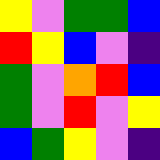[["yellow", "violet", "green", "green", "blue"], ["red", "yellow", "blue", "violet", "indigo"], ["green", "violet", "orange", "red", "blue"], ["green", "violet", "red", "violet", "yellow"], ["blue", "green", "yellow", "violet", "indigo"]]